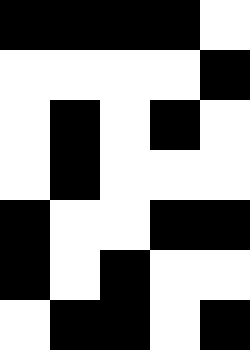[["black", "black", "black", "black", "white"], ["white", "white", "white", "white", "black"], ["white", "black", "white", "black", "white"], ["white", "black", "white", "white", "white"], ["black", "white", "white", "black", "black"], ["black", "white", "black", "white", "white"], ["white", "black", "black", "white", "black"]]